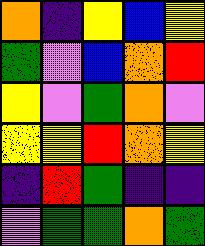[["orange", "indigo", "yellow", "blue", "yellow"], ["green", "violet", "blue", "orange", "red"], ["yellow", "violet", "green", "orange", "violet"], ["yellow", "yellow", "red", "orange", "yellow"], ["indigo", "red", "green", "indigo", "indigo"], ["violet", "green", "green", "orange", "green"]]